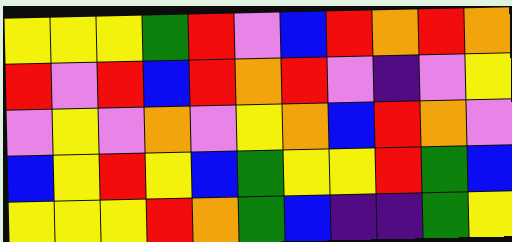[["yellow", "yellow", "yellow", "green", "red", "violet", "blue", "red", "orange", "red", "orange"], ["red", "violet", "red", "blue", "red", "orange", "red", "violet", "indigo", "violet", "yellow"], ["violet", "yellow", "violet", "orange", "violet", "yellow", "orange", "blue", "red", "orange", "violet"], ["blue", "yellow", "red", "yellow", "blue", "green", "yellow", "yellow", "red", "green", "blue"], ["yellow", "yellow", "yellow", "red", "orange", "green", "blue", "indigo", "indigo", "green", "yellow"]]